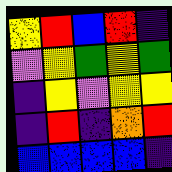[["yellow", "red", "blue", "red", "indigo"], ["violet", "yellow", "green", "yellow", "green"], ["indigo", "yellow", "violet", "yellow", "yellow"], ["indigo", "red", "indigo", "orange", "red"], ["blue", "blue", "blue", "blue", "indigo"]]